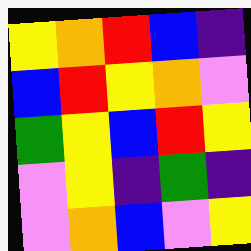[["yellow", "orange", "red", "blue", "indigo"], ["blue", "red", "yellow", "orange", "violet"], ["green", "yellow", "blue", "red", "yellow"], ["violet", "yellow", "indigo", "green", "indigo"], ["violet", "orange", "blue", "violet", "yellow"]]